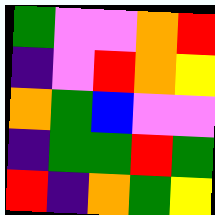[["green", "violet", "violet", "orange", "red"], ["indigo", "violet", "red", "orange", "yellow"], ["orange", "green", "blue", "violet", "violet"], ["indigo", "green", "green", "red", "green"], ["red", "indigo", "orange", "green", "yellow"]]